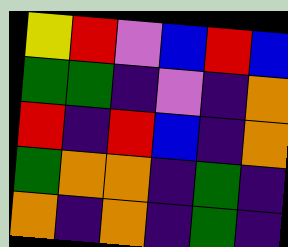[["yellow", "red", "violet", "blue", "red", "blue"], ["green", "green", "indigo", "violet", "indigo", "orange"], ["red", "indigo", "red", "blue", "indigo", "orange"], ["green", "orange", "orange", "indigo", "green", "indigo"], ["orange", "indigo", "orange", "indigo", "green", "indigo"]]